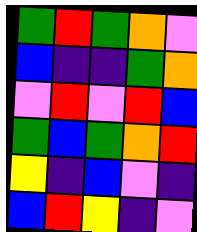[["green", "red", "green", "orange", "violet"], ["blue", "indigo", "indigo", "green", "orange"], ["violet", "red", "violet", "red", "blue"], ["green", "blue", "green", "orange", "red"], ["yellow", "indigo", "blue", "violet", "indigo"], ["blue", "red", "yellow", "indigo", "violet"]]